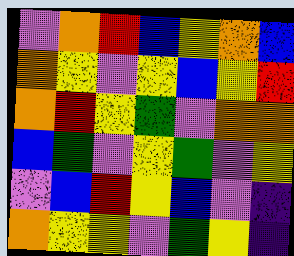[["violet", "orange", "red", "blue", "yellow", "orange", "blue"], ["orange", "yellow", "violet", "yellow", "blue", "yellow", "red"], ["orange", "red", "yellow", "green", "violet", "orange", "orange"], ["blue", "green", "violet", "yellow", "green", "violet", "yellow"], ["violet", "blue", "red", "yellow", "blue", "violet", "indigo"], ["orange", "yellow", "yellow", "violet", "green", "yellow", "indigo"]]